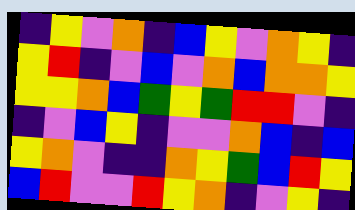[["indigo", "yellow", "violet", "orange", "indigo", "blue", "yellow", "violet", "orange", "yellow", "indigo"], ["yellow", "red", "indigo", "violet", "blue", "violet", "orange", "blue", "orange", "orange", "yellow"], ["yellow", "yellow", "orange", "blue", "green", "yellow", "green", "red", "red", "violet", "indigo"], ["indigo", "violet", "blue", "yellow", "indigo", "violet", "violet", "orange", "blue", "indigo", "blue"], ["yellow", "orange", "violet", "indigo", "indigo", "orange", "yellow", "green", "blue", "red", "yellow"], ["blue", "red", "violet", "violet", "red", "yellow", "orange", "indigo", "violet", "yellow", "indigo"]]